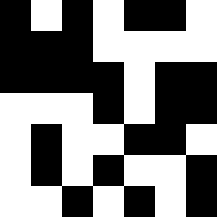[["black", "white", "black", "white", "black", "black", "white"], ["black", "black", "black", "white", "white", "white", "white"], ["black", "black", "black", "black", "white", "black", "black"], ["white", "white", "white", "black", "white", "black", "black"], ["white", "black", "white", "white", "black", "black", "white"], ["white", "black", "white", "black", "white", "white", "black"], ["white", "white", "black", "white", "black", "white", "black"]]